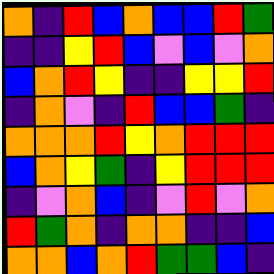[["orange", "indigo", "red", "blue", "orange", "blue", "blue", "red", "green"], ["indigo", "indigo", "yellow", "red", "blue", "violet", "blue", "violet", "orange"], ["blue", "orange", "red", "yellow", "indigo", "indigo", "yellow", "yellow", "red"], ["indigo", "orange", "violet", "indigo", "red", "blue", "blue", "green", "indigo"], ["orange", "orange", "orange", "red", "yellow", "orange", "red", "red", "red"], ["blue", "orange", "yellow", "green", "indigo", "yellow", "red", "red", "red"], ["indigo", "violet", "orange", "blue", "indigo", "violet", "red", "violet", "orange"], ["red", "green", "orange", "indigo", "orange", "orange", "indigo", "indigo", "blue"], ["orange", "orange", "blue", "orange", "red", "green", "green", "blue", "indigo"]]